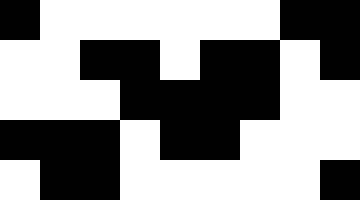[["black", "white", "white", "white", "white", "white", "white", "black", "black"], ["white", "white", "black", "black", "white", "black", "black", "white", "black"], ["white", "white", "white", "black", "black", "black", "black", "white", "white"], ["black", "black", "black", "white", "black", "black", "white", "white", "white"], ["white", "black", "black", "white", "white", "white", "white", "white", "black"]]